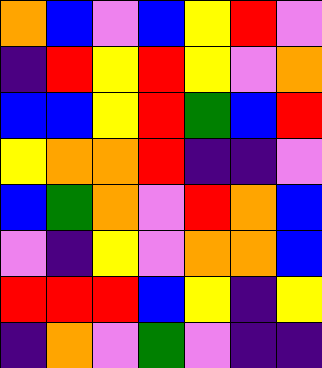[["orange", "blue", "violet", "blue", "yellow", "red", "violet"], ["indigo", "red", "yellow", "red", "yellow", "violet", "orange"], ["blue", "blue", "yellow", "red", "green", "blue", "red"], ["yellow", "orange", "orange", "red", "indigo", "indigo", "violet"], ["blue", "green", "orange", "violet", "red", "orange", "blue"], ["violet", "indigo", "yellow", "violet", "orange", "orange", "blue"], ["red", "red", "red", "blue", "yellow", "indigo", "yellow"], ["indigo", "orange", "violet", "green", "violet", "indigo", "indigo"]]